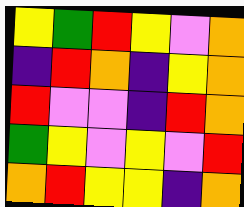[["yellow", "green", "red", "yellow", "violet", "orange"], ["indigo", "red", "orange", "indigo", "yellow", "orange"], ["red", "violet", "violet", "indigo", "red", "orange"], ["green", "yellow", "violet", "yellow", "violet", "red"], ["orange", "red", "yellow", "yellow", "indigo", "orange"]]